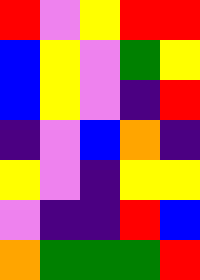[["red", "violet", "yellow", "red", "red"], ["blue", "yellow", "violet", "green", "yellow"], ["blue", "yellow", "violet", "indigo", "red"], ["indigo", "violet", "blue", "orange", "indigo"], ["yellow", "violet", "indigo", "yellow", "yellow"], ["violet", "indigo", "indigo", "red", "blue"], ["orange", "green", "green", "green", "red"]]